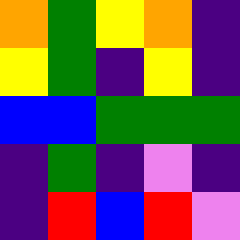[["orange", "green", "yellow", "orange", "indigo"], ["yellow", "green", "indigo", "yellow", "indigo"], ["blue", "blue", "green", "green", "green"], ["indigo", "green", "indigo", "violet", "indigo"], ["indigo", "red", "blue", "red", "violet"]]